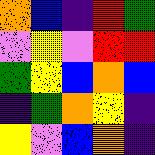[["orange", "blue", "indigo", "red", "green"], ["violet", "yellow", "violet", "red", "red"], ["green", "yellow", "blue", "orange", "blue"], ["indigo", "green", "orange", "yellow", "indigo"], ["yellow", "violet", "blue", "orange", "indigo"]]